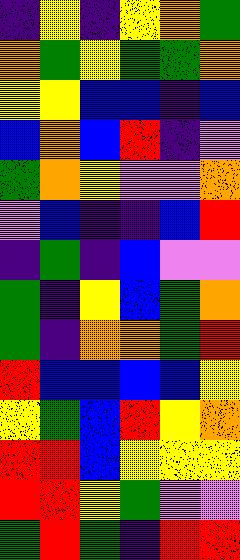[["indigo", "yellow", "indigo", "yellow", "orange", "green"], ["orange", "green", "yellow", "green", "green", "orange"], ["yellow", "yellow", "blue", "blue", "indigo", "blue"], ["blue", "orange", "blue", "red", "indigo", "violet"], ["green", "orange", "yellow", "violet", "violet", "orange"], ["violet", "blue", "indigo", "indigo", "blue", "red"], ["indigo", "green", "indigo", "blue", "violet", "violet"], ["green", "indigo", "yellow", "blue", "green", "orange"], ["green", "indigo", "orange", "orange", "green", "red"], ["red", "blue", "blue", "blue", "blue", "yellow"], ["yellow", "green", "blue", "red", "yellow", "orange"], ["red", "red", "blue", "yellow", "yellow", "yellow"], ["red", "red", "yellow", "green", "violet", "violet"], ["green", "red", "green", "indigo", "red", "red"]]